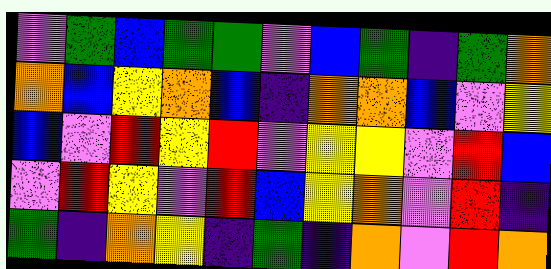[["violet", "green", "blue", "green", "green", "violet", "blue", "green", "indigo", "green", "orange"], ["orange", "blue", "yellow", "orange", "blue", "indigo", "orange", "orange", "blue", "violet", "yellow"], ["blue", "violet", "red", "yellow", "red", "violet", "yellow", "yellow", "violet", "red", "blue"], ["violet", "red", "yellow", "violet", "red", "blue", "yellow", "orange", "violet", "red", "indigo"], ["green", "indigo", "orange", "yellow", "indigo", "green", "indigo", "orange", "violet", "red", "orange"]]